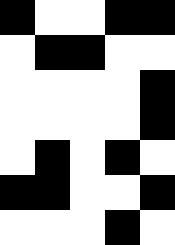[["black", "white", "white", "black", "black"], ["white", "black", "black", "white", "white"], ["white", "white", "white", "white", "black"], ["white", "white", "white", "white", "black"], ["white", "black", "white", "black", "white"], ["black", "black", "white", "white", "black"], ["white", "white", "white", "black", "white"]]